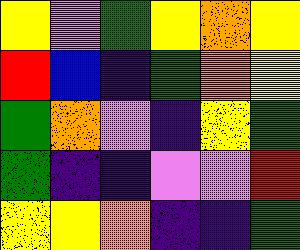[["yellow", "violet", "green", "yellow", "orange", "yellow"], ["red", "blue", "indigo", "green", "orange", "yellow"], ["green", "orange", "violet", "indigo", "yellow", "green"], ["green", "indigo", "indigo", "violet", "violet", "red"], ["yellow", "yellow", "orange", "indigo", "indigo", "green"]]